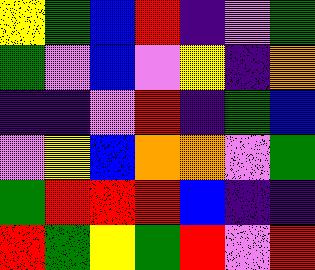[["yellow", "green", "blue", "red", "indigo", "violet", "green"], ["green", "violet", "blue", "violet", "yellow", "indigo", "orange"], ["indigo", "indigo", "violet", "red", "indigo", "green", "blue"], ["violet", "yellow", "blue", "orange", "orange", "violet", "green"], ["green", "red", "red", "red", "blue", "indigo", "indigo"], ["red", "green", "yellow", "green", "red", "violet", "red"]]